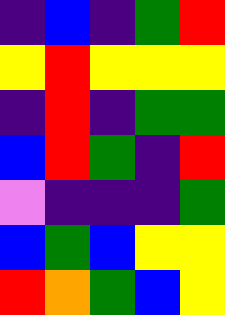[["indigo", "blue", "indigo", "green", "red"], ["yellow", "red", "yellow", "yellow", "yellow"], ["indigo", "red", "indigo", "green", "green"], ["blue", "red", "green", "indigo", "red"], ["violet", "indigo", "indigo", "indigo", "green"], ["blue", "green", "blue", "yellow", "yellow"], ["red", "orange", "green", "blue", "yellow"]]